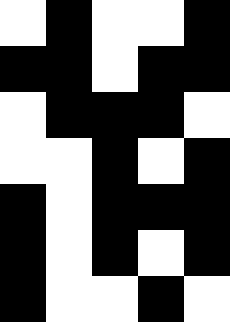[["white", "black", "white", "white", "black"], ["black", "black", "white", "black", "black"], ["white", "black", "black", "black", "white"], ["white", "white", "black", "white", "black"], ["black", "white", "black", "black", "black"], ["black", "white", "black", "white", "black"], ["black", "white", "white", "black", "white"]]